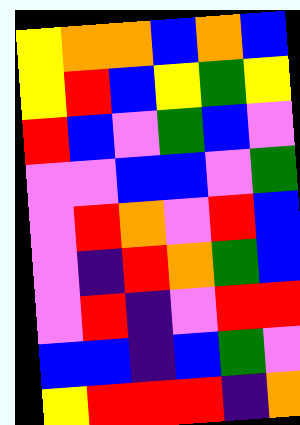[["yellow", "orange", "orange", "blue", "orange", "blue"], ["yellow", "red", "blue", "yellow", "green", "yellow"], ["red", "blue", "violet", "green", "blue", "violet"], ["violet", "violet", "blue", "blue", "violet", "green"], ["violet", "red", "orange", "violet", "red", "blue"], ["violet", "indigo", "red", "orange", "green", "blue"], ["violet", "red", "indigo", "violet", "red", "red"], ["blue", "blue", "indigo", "blue", "green", "violet"], ["yellow", "red", "red", "red", "indigo", "orange"]]